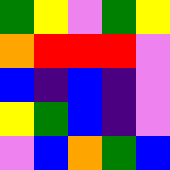[["green", "yellow", "violet", "green", "yellow"], ["orange", "red", "red", "red", "violet"], ["blue", "indigo", "blue", "indigo", "violet"], ["yellow", "green", "blue", "indigo", "violet"], ["violet", "blue", "orange", "green", "blue"]]